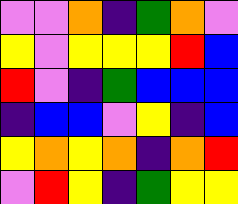[["violet", "violet", "orange", "indigo", "green", "orange", "violet"], ["yellow", "violet", "yellow", "yellow", "yellow", "red", "blue"], ["red", "violet", "indigo", "green", "blue", "blue", "blue"], ["indigo", "blue", "blue", "violet", "yellow", "indigo", "blue"], ["yellow", "orange", "yellow", "orange", "indigo", "orange", "red"], ["violet", "red", "yellow", "indigo", "green", "yellow", "yellow"]]